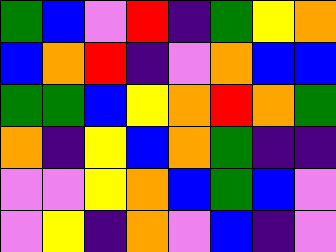[["green", "blue", "violet", "red", "indigo", "green", "yellow", "orange"], ["blue", "orange", "red", "indigo", "violet", "orange", "blue", "blue"], ["green", "green", "blue", "yellow", "orange", "red", "orange", "green"], ["orange", "indigo", "yellow", "blue", "orange", "green", "indigo", "indigo"], ["violet", "violet", "yellow", "orange", "blue", "green", "blue", "violet"], ["violet", "yellow", "indigo", "orange", "violet", "blue", "indigo", "violet"]]